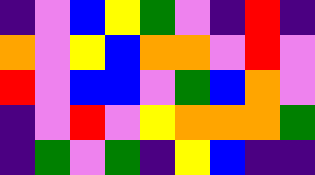[["indigo", "violet", "blue", "yellow", "green", "violet", "indigo", "red", "indigo"], ["orange", "violet", "yellow", "blue", "orange", "orange", "violet", "red", "violet"], ["red", "violet", "blue", "blue", "violet", "green", "blue", "orange", "violet"], ["indigo", "violet", "red", "violet", "yellow", "orange", "orange", "orange", "green"], ["indigo", "green", "violet", "green", "indigo", "yellow", "blue", "indigo", "indigo"]]